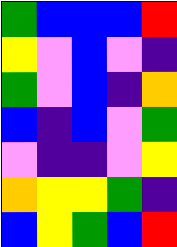[["green", "blue", "blue", "blue", "red"], ["yellow", "violet", "blue", "violet", "indigo"], ["green", "violet", "blue", "indigo", "orange"], ["blue", "indigo", "blue", "violet", "green"], ["violet", "indigo", "indigo", "violet", "yellow"], ["orange", "yellow", "yellow", "green", "indigo"], ["blue", "yellow", "green", "blue", "red"]]